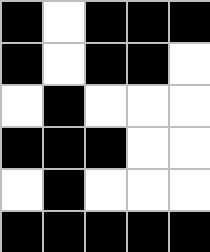[["black", "white", "black", "black", "black"], ["black", "white", "black", "black", "white"], ["white", "black", "white", "white", "white"], ["black", "black", "black", "white", "white"], ["white", "black", "white", "white", "white"], ["black", "black", "black", "black", "black"]]